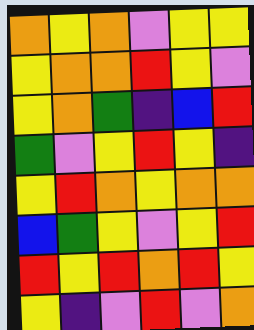[["orange", "yellow", "orange", "violet", "yellow", "yellow"], ["yellow", "orange", "orange", "red", "yellow", "violet"], ["yellow", "orange", "green", "indigo", "blue", "red"], ["green", "violet", "yellow", "red", "yellow", "indigo"], ["yellow", "red", "orange", "yellow", "orange", "orange"], ["blue", "green", "yellow", "violet", "yellow", "red"], ["red", "yellow", "red", "orange", "red", "yellow"], ["yellow", "indigo", "violet", "red", "violet", "orange"]]